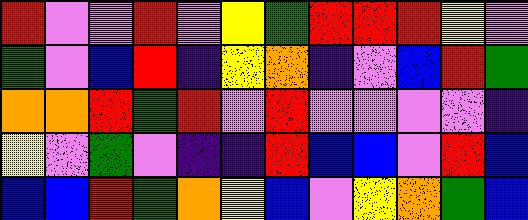[["red", "violet", "violet", "red", "violet", "yellow", "green", "red", "red", "red", "yellow", "violet"], ["green", "violet", "blue", "red", "indigo", "yellow", "orange", "indigo", "violet", "blue", "red", "green"], ["orange", "orange", "red", "green", "red", "violet", "red", "violet", "violet", "violet", "violet", "indigo"], ["yellow", "violet", "green", "violet", "indigo", "indigo", "red", "blue", "blue", "violet", "red", "blue"], ["blue", "blue", "red", "green", "orange", "yellow", "blue", "violet", "yellow", "orange", "green", "blue"]]